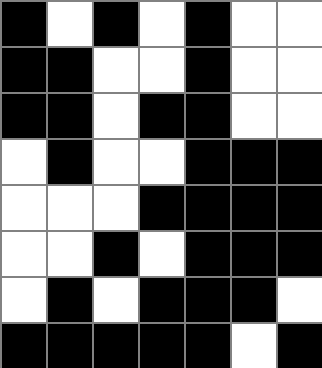[["black", "white", "black", "white", "black", "white", "white"], ["black", "black", "white", "white", "black", "white", "white"], ["black", "black", "white", "black", "black", "white", "white"], ["white", "black", "white", "white", "black", "black", "black"], ["white", "white", "white", "black", "black", "black", "black"], ["white", "white", "black", "white", "black", "black", "black"], ["white", "black", "white", "black", "black", "black", "white"], ["black", "black", "black", "black", "black", "white", "black"]]